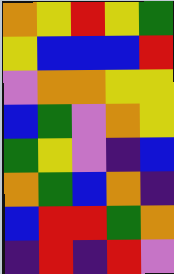[["orange", "yellow", "red", "yellow", "green"], ["yellow", "blue", "blue", "blue", "red"], ["violet", "orange", "orange", "yellow", "yellow"], ["blue", "green", "violet", "orange", "yellow"], ["green", "yellow", "violet", "indigo", "blue"], ["orange", "green", "blue", "orange", "indigo"], ["blue", "red", "red", "green", "orange"], ["indigo", "red", "indigo", "red", "violet"]]